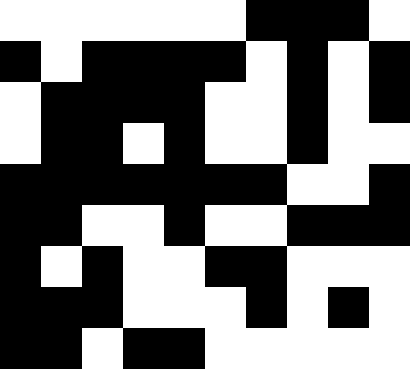[["white", "white", "white", "white", "white", "white", "black", "black", "black", "white"], ["black", "white", "black", "black", "black", "black", "white", "black", "white", "black"], ["white", "black", "black", "black", "black", "white", "white", "black", "white", "black"], ["white", "black", "black", "white", "black", "white", "white", "black", "white", "white"], ["black", "black", "black", "black", "black", "black", "black", "white", "white", "black"], ["black", "black", "white", "white", "black", "white", "white", "black", "black", "black"], ["black", "white", "black", "white", "white", "black", "black", "white", "white", "white"], ["black", "black", "black", "white", "white", "white", "black", "white", "black", "white"], ["black", "black", "white", "black", "black", "white", "white", "white", "white", "white"]]